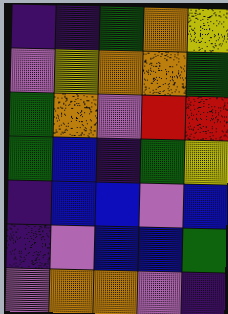[["indigo", "indigo", "green", "orange", "yellow"], ["violet", "yellow", "orange", "orange", "green"], ["green", "orange", "violet", "red", "red"], ["green", "blue", "indigo", "green", "yellow"], ["indigo", "blue", "blue", "violet", "blue"], ["indigo", "violet", "blue", "blue", "green"], ["violet", "orange", "orange", "violet", "indigo"]]